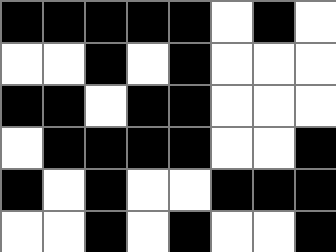[["black", "black", "black", "black", "black", "white", "black", "white"], ["white", "white", "black", "white", "black", "white", "white", "white"], ["black", "black", "white", "black", "black", "white", "white", "white"], ["white", "black", "black", "black", "black", "white", "white", "black"], ["black", "white", "black", "white", "white", "black", "black", "black"], ["white", "white", "black", "white", "black", "white", "white", "black"]]